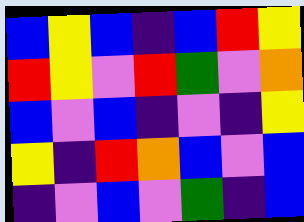[["blue", "yellow", "blue", "indigo", "blue", "red", "yellow"], ["red", "yellow", "violet", "red", "green", "violet", "orange"], ["blue", "violet", "blue", "indigo", "violet", "indigo", "yellow"], ["yellow", "indigo", "red", "orange", "blue", "violet", "blue"], ["indigo", "violet", "blue", "violet", "green", "indigo", "blue"]]